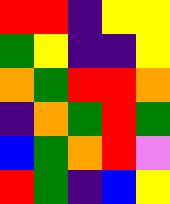[["red", "red", "indigo", "yellow", "yellow"], ["green", "yellow", "indigo", "indigo", "yellow"], ["orange", "green", "red", "red", "orange"], ["indigo", "orange", "green", "red", "green"], ["blue", "green", "orange", "red", "violet"], ["red", "green", "indigo", "blue", "yellow"]]